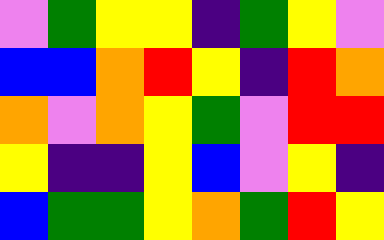[["violet", "green", "yellow", "yellow", "indigo", "green", "yellow", "violet"], ["blue", "blue", "orange", "red", "yellow", "indigo", "red", "orange"], ["orange", "violet", "orange", "yellow", "green", "violet", "red", "red"], ["yellow", "indigo", "indigo", "yellow", "blue", "violet", "yellow", "indigo"], ["blue", "green", "green", "yellow", "orange", "green", "red", "yellow"]]